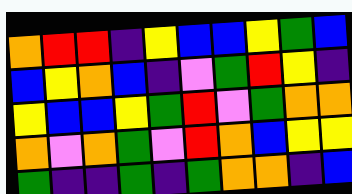[["orange", "red", "red", "indigo", "yellow", "blue", "blue", "yellow", "green", "blue"], ["blue", "yellow", "orange", "blue", "indigo", "violet", "green", "red", "yellow", "indigo"], ["yellow", "blue", "blue", "yellow", "green", "red", "violet", "green", "orange", "orange"], ["orange", "violet", "orange", "green", "violet", "red", "orange", "blue", "yellow", "yellow"], ["green", "indigo", "indigo", "green", "indigo", "green", "orange", "orange", "indigo", "blue"]]